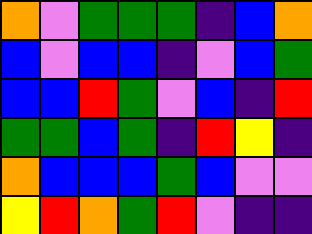[["orange", "violet", "green", "green", "green", "indigo", "blue", "orange"], ["blue", "violet", "blue", "blue", "indigo", "violet", "blue", "green"], ["blue", "blue", "red", "green", "violet", "blue", "indigo", "red"], ["green", "green", "blue", "green", "indigo", "red", "yellow", "indigo"], ["orange", "blue", "blue", "blue", "green", "blue", "violet", "violet"], ["yellow", "red", "orange", "green", "red", "violet", "indigo", "indigo"]]